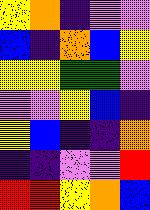[["yellow", "orange", "indigo", "violet", "violet"], ["blue", "indigo", "orange", "blue", "yellow"], ["yellow", "yellow", "green", "green", "violet"], ["violet", "violet", "yellow", "blue", "indigo"], ["yellow", "blue", "indigo", "indigo", "orange"], ["indigo", "indigo", "violet", "violet", "red"], ["red", "red", "yellow", "orange", "blue"]]